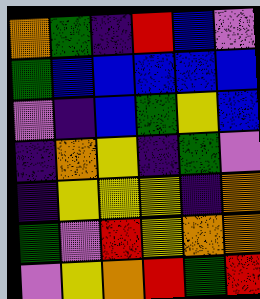[["orange", "green", "indigo", "red", "blue", "violet"], ["green", "blue", "blue", "blue", "blue", "blue"], ["violet", "indigo", "blue", "green", "yellow", "blue"], ["indigo", "orange", "yellow", "indigo", "green", "violet"], ["indigo", "yellow", "yellow", "yellow", "indigo", "orange"], ["green", "violet", "red", "yellow", "orange", "orange"], ["violet", "yellow", "orange", "red", "green", "red"]]